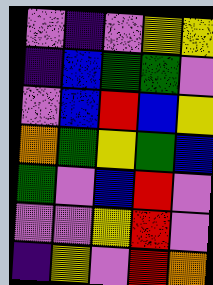[["violet", "indigo", "violet", "yellow", "yellow"], ["indigo", "blue", "green", "green", "violet"], ["violet", "blue", "red", "blue", "yellow"], ["orange", "green", "yellow", "green", "blue"], ["green", "violet", "blue", "red", "violet"], ["violet", "violet", "yellow", "red", "violet"], ["indigo", "yellow", "violet", "red", "orange"]]